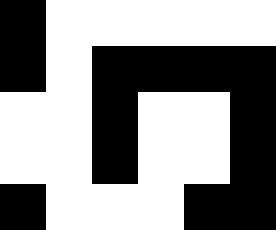[["black", "white", "white", "white", "white", "white"], ["black", "white", "black", "black", "black", "black"], ["white", "white", "black", "white", "white", "black"], ["white", "white", "black", "white", "white", "black"], ["black", "white", "white", "white", "black", "black"]]